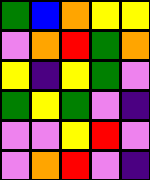[["green", "blue", "orange", "yellow", "yellow"], ["violet", "orange", "red", "green", "orange"], ["yellow", "indigo", "yellow", "green", "violet"], ["green", "yellow", "green", "violet", "indigo"], ["violet", "violet", "yellow", "red", "violet"], ["violet", "orange", "red", "violet", "indigo"]]